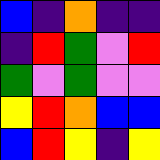[["blue", "indigo", "orange", "indigo", "indigo"], ["indigo", "red", "green", "violet", "red"], ["green", "violet", "green", "violet", "violet"], ["yellow", "red", "orange", "blue", "blue"], ["blue", "red", "yellow", "indigo", "yellow"]]